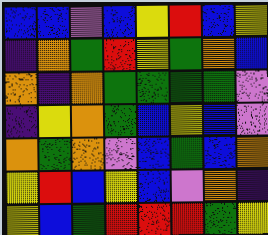[["blue", "blue", "violet", "blue", "yellow", "red", "blue", "yellow"], ["indigo", "orange", "green", "red", "yellow", "green", "orange", "blue"], ["orange", "indigo", "orange", "green", "green", "green", "green", "violet"], ["indigo", "yellow", "orange", "green", "blue", "yellow", "blue", "violet"], ["orange", "green", "orange", "violet", "blue", "green", "blue", "orange"], ["yellow", "red", "blue", "yellow", "blue", "violet", "orange", "indigo"], ["yellow", "blue", "green", "red", "red", "red", "green", "yellow"]]